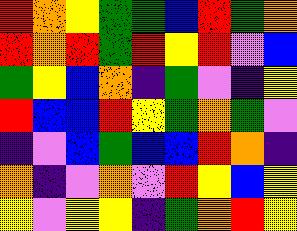[["red", "orange", "yellow", "green", "green", "blue", "red", "green", "orange"], ["red", "orange", "red", "green", "red", "yellow", "red", "violet", "blue"], ["green", "yellow", "blue", "orange", "indigo", "green", "violet", "indigo", "yellow"], ["red", "blue", "blue", "red", "yellow", "green", "orange", "green", "violet"], ["indigo", "violet", "blue", "green", "blue", "blue", "red", "orange", "indigo"], ["orange", "indigo", "violet", "orange", "violet", "red", "yellow", "blue", "yellow"], ["yellow", "violet", "yellow", "yellow", "indigo", "green", "orange", "red", "yellow"]]